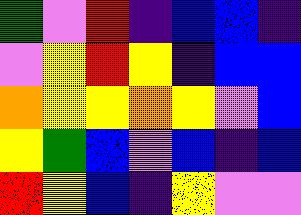[["green", "violet", "red", "indigo", "blue", "blue", "indigo"], ["violet", "yellow", "red", "yellow", "indigo", "blue", "blue"], ["orange", "yellow", "yellow", "orange", "yellow", "violet", "blue"], ["yellow", "green", "blue", "violet", "blue", "indigo", "blue"], ["red", "yellow", "blue", "indigo", "yellow", "violet", "violet"]]